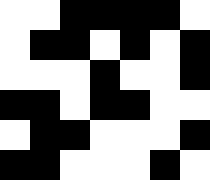[["white", "white", "black", "black", "black", "black", "white"], ["white", "black", "black", "white", "black", "white", "black"], ["white", "white", "white", "black", "white", "white", "black"], ["black", "black", "white", "black", "black", "white", "white"], ["white", "black", "black", "white", "white", "white", "black"], ["black", "black", "white", "white", "white", "black", "white"]]